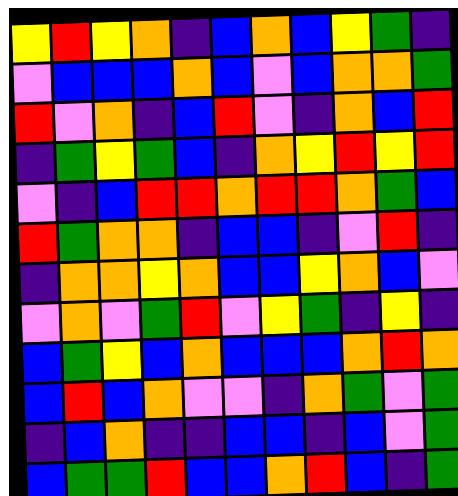[["yellow", "red", "yellow", "orange", "indigo", "blue", "orange", "blue", "yellow", "green", "indigo"], ["violet", "blue", "blue", "blue", "orange", "blue", "violet", "blue", "orange", "orange", "green"], ["red", "violet", "orange", "indigo", "blue", "red", "violet", "indigo", "orange", "blue", "red"], ["indigo", "green", "yellow", "green", "blue", "indigo", "orange", "yellow", "red", "yellow", "red"], ["violet", "indigo", "blue", "red", "red", "orange", "red", "red", "orange", "green", "blue"], ["red", "green", "orange", "orange", "indigo", "blue", "blue", "indigo", "violet", "red", "indigo"], ["indigo", "orange", "orange", "yellow", "orange", "blue", "blue", "yellow", "orange", "blue", "violet"], ["violet", "orange", "violet", "green", "red", "violet", "yellow", "green", "indigo", "yellow", "indigo"], ["blue", "green", "yellow", "blue", "orange", "blue", "blue", "blue", "orange", "red", "orange"], ["blue", "red", "blue", "orange", "violet", "violet", "indigo", "orange", "green", "violet", "green"], ["indigo", "blue", "orange", "indigo", "indigo", "blue", "blue", "indigo", "blue", "violet", "green"], ["blue", "green", "green", "red", "blue", "blue", "orange", "red", "blue", "indigo", "green"]]